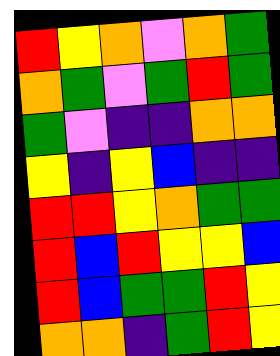[["red", "yellow", "orange", "violet", "orange", "green"], ["orange", "green", "violet", "green", "red", "green"], ["green", "violet", "indigo", "indigo", "orange", "orange"], ["yellow", "indigo", "yellow", "blue", "indigo", "indigo"], ["red", "red", "yellow", "orange", "green", "green"], ["red", "blue", "red", "yellow", "yellow", "blue"], ["red", "blue", "green", "green", "red", "yellow"], ["orange", "orange", "indigo", "green", "red", "yellow"]]